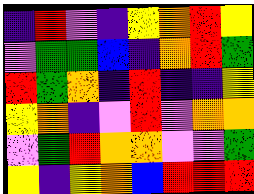[["indigo", "red", "violet", "indigo", "yellow", "orange", "red", "yellow"], ["violet", "green", "green", "blue", "indigo", "orange", "red", "green"], ["red", "green", "orange", "indigo", "red", "indigo", "indigo", "yellow"], ["yellow", "orange", "indigo", "violet", "red", "violet", "orange", "orange"], ["violet", "green", "red", "orange", "orange", "violet", "violet", "green"], ["yellow", "indigo", "yellow", "orange", "blue", "red", "red", "red"]]